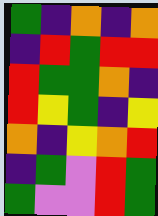[["green", "indigo", "orange", "indigo", "orange"], ["indigo", "red", "green", "red", "red"], ["red", "green", "green", "orange", "indigo"], ["red", "yellow", "green", "indigo", "yellow"], ["orange", "indigo", "yellow", "orange", "red"], ["indigo", "green", "violet", "red", "green"], ["green", "violet", "violet", "red", "green"]]